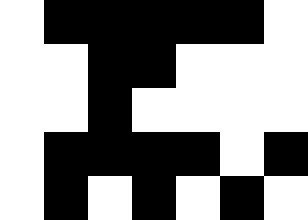[["white", "black", "black", "black", "black", "black", "white"], ["white", "white", "black", "black", "white", "white", "white"], ["white", "white", "black", "white", "white", "white", "white"], ["white", "black", "black", "black", "black", "white", "black"], ["white", "black", "white", "black", "white", "black", "white"]]